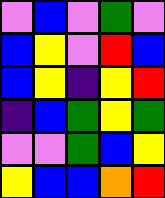[["violet", "blue", "violet", "green", "violet"], ["blue", "yellow", "violet", "red", "blue"], ["blue", "yellow", "indigo", "yellow", "red"], ["indigo", "blue", "green", "yellow", "green"], ["violet", "violet", "green", "blue", "yellow"], ["yellow", "blue", "blue", "orange", "red"]]